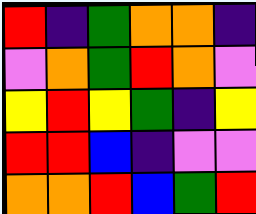[["red", "indigo", "green", "orange", "orange", "indigo"], ["violet", "orange", "green", "red", "orange", "violet"], ["yellow", "red", "yellow", "green", "indigo", "yellow"], ["red", "red", "blue", "indigo", "violet", "violet"], ["orange", "orange", "red", "blue", "green", "red"]]